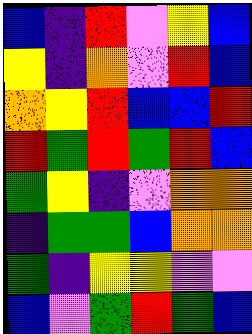[["blue", "indigo", "red", "violet", "yellow", "blue"], ["yellow", "indigo", "orange", "violet", "red", "blue"], ["orange", "yellow", "red", "blue", "blue", "red"], ["red", "green", "red", "green", "red", "blue"], ["green", "yellow", "indigo", "violet", "orange", "orange"], ["indigo", "green", "green", "blue", "orange", "orange"], ["green", "indigo", "yellow", "yellow", "violet", "violet"], ["blue", "violet", "green", "red", "green", "blue"]]